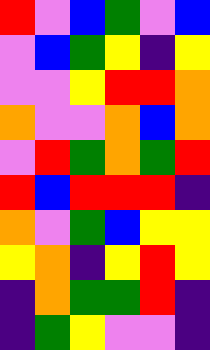[["red", "violet", "blue", "green", "violet", "blue"], ["violet", "blue", "green", "yellow", "indigo", "yellow"], ["violet", "violet", "yellow", "red", "red", "orange"], ["orange", "violet", "violet", "orange", "blue", "orange"], ["violet", "red", "green", "orange", "green", "red"], ["red", "blue", "red", "red", "red", "indigo"], ["orange", "violet", "green", "blue", "yellow", "yellow"], ["yellow", "orange", "indigo", "yellow", "red", "yellow"], ["indigo", "orange", "green", "green", "red", "indigo"], ["indigo", "green", "yellow", "violet", "violet", "indigo"]]